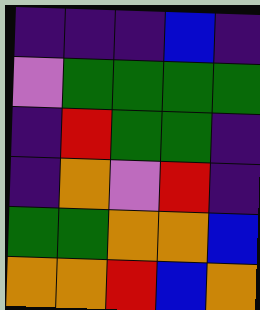[["indigo", "indigo", "indigo", "blue", "indigo"], ["violet", "green", "green", "green", "green"], ["indigo", "red", "green", "green", "indigo"], ["indigo", "orange", "violet", "red", "indigo"], ["green", "green", "orange", "orange", "blue"], ["orange", "orange", "red", "blue", "orange"]]